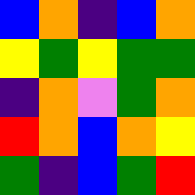[["blue", "orange", "indigo", "blue", "orange"], ["yellow", "green", "yellow", "green", "green"], ["indigo", "orange", "violet", "green", "orange"], ["red", "orange", "blue", "orange", "yellow"], ["green", "indigo", "blue", "green", "red"]]